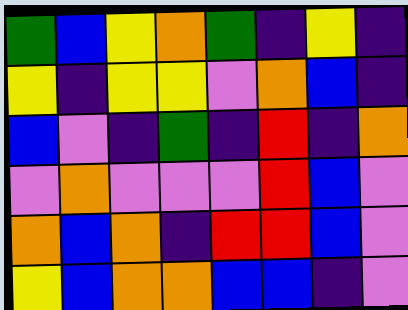[["green", "blue", "yellow", "orange", "green", "indigo", "yellow", "indigo"], ["yellow", "indigo", "yellow", "yellow", "violet", "orange", "blue", "indigo"], ["blue", "violet", "indigo", "green", "indigo", "red", "indigo", "orange"], ["violet", "orange", "violet", "violet", "violet", "red", "blue", "violet"], ["orange", "blue", "orange", "indigo", "red", "red", "blue", "violet"], ["yellow", "blue", "orange", "orange", "blue", "blue", "indigo", "violet"]]